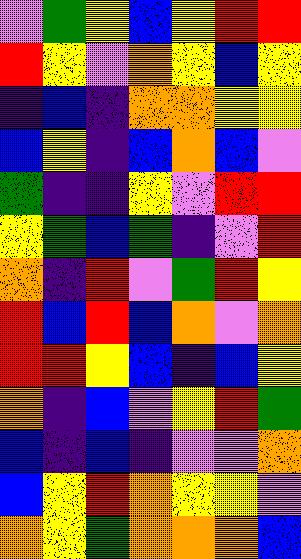[["violet", "green", "yellow", "blue", "yellow", "red", "red"], ["red", "yellow", "violet", "orange", "yellow", "blue", "yellow"], ["indigo", "blue", "indigo", "orange", "orange", "yellow", "yellow"], ["blue", "yellow", "indigo", "blue", "orange", "blue", "violet"], ["green", "indigo", "indigo", "yellow", "violet", "red", "red"], ["yellow", "green", "blue", "green", "indigo", "violet", "red"], ["orange", "indigo", "red", "violet", "green", "red", "yellow"], ["red", "blue", "red", "blue", "orange", "violet", "orange"], ["red", "red", "yellow", "blue", "indigo", "blue", "yellow"], ["orange", "indigo", "blue", "violet", "yellow", "red", "green"], ["blue", "indigo", "blue", "indigo", "violet", "violet", "orange"], ["blue", "yellow", "red", "orange", "yellow", "yellow", "violet"], ["orange", "yellow", "green", "orange", "orange", "orange", "blue"]]